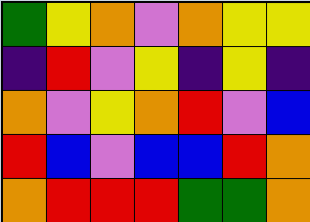[["green", "yellow", "orange", "violet", "orange", "yellow", "yellow"], ["indigo", "red", "violet", "yellow", "indigo", "yellow", "indigo"], ["orange", "violet", "yellow", "orange", "red", "violet", "blue"], ["red", "blue", "violet", "blue", "blue", "red", "orange"], ["orange", "red", "red", "red", "green", "green", "orange"]]